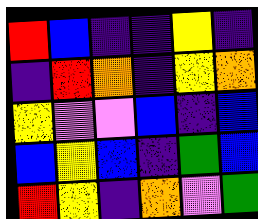[["red", "blue", "indigo", "indigo", "yellow", "indigo"], ["indigo", "red", "orange", "indigo", "yellow", "orange"], ["yellow", "violet", "violet", "blue", "indigo", "blue"], ["blue", "yellow", "blue", "indigo", "green", "blue"], ["red", "yellow", "indigo", "orange", "violet", "green"]]